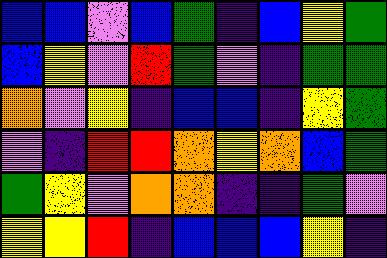[["blue", "blue", "violet", "blue", "green", "indigo", "blue", "yellow", "green"], ["blue", "yellow", "violet", "red", "green", "violet", "indigo", "green", "green"], ["orange", "violet", "yellow", "indigo", "blue", "blue", "indigo", "yellow", "green"], ["violet", "indigo", "red", "red", "orange", "yellow", "orange", "blue", "green"], ["green", "yellow", "violet", "orange", "orange", "indigo", "indigo", "green", "violet"], ["yellow", "yellow", "red", "indigo", "blue", "blue", "blue", "yellow", "indigo"]]